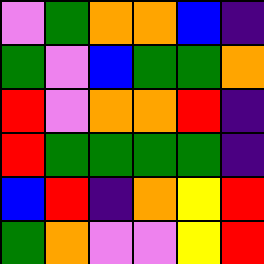[["violet", "green", "orange", "orange", "blue", "indigo"], ["green", "violet", "blue", "green", "green", "orange"], ["red", "violet", "orange", "orange", "red", "indigo"], ["red", "green", "green", "green", "green", "indigo"], ["blue", "red", "indigo", "orange", "yellow", "red"], ["green", "orange", "violet", "violet", "yellow", "red"]]